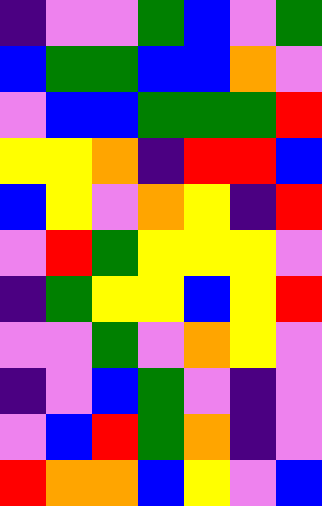[["indigo", "violet", "violet", "green", "blue", "violet", "green"], ["blue", "green", "green", "blue", "blue", "orange", "violet"], ["violet", "blue", "blue", "green", "green", "green", "red"], ["yellow", "yellow", "orange", "indigo", "red", "red", "blue"], ["blue", "yellow", "violet", "orange", "yellow", "indigo", "red"], ["violet", "red", "green", "yellow", "yellow", "yellow", "violet"], ["indigo", "green", "yellow", "yellow", "blue", "yellow", "red"], ["violet", "violet", "green", "violet", "orange", "yellow", "violet"], ["indigo", "violet", "blue", "green", "violet", "indigo", "violet"], ["violet", "blue", "red", "green", "orange", "indigo", "violet"], ["red", "orange", "orange", "blue", "yellow", "violet", "blue"]]